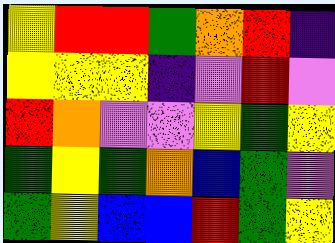[["yellow", "red", "red", "green", "orange", "red", "indigo"], ["yellow", "yellow", "yellow", "indigo", "violet", "red", "violet"], ["red", "orange", "violet", "violet", "yellow", "green", "yellow"], ["green", "yellow", "green", "orange", "blue", "green", "violet"], ["green", "yellow", "blue", "blue", "red", "green", "yellow"]]